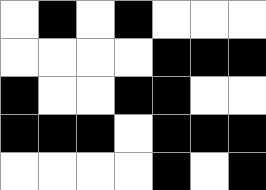[["white", "black", "white", "black", "white", "white", "white"], ["white", "white", "white", "white", "black", "black", "black"], ["black", "white", "white", "black", "black", "white", "white"], ["black", "black", "black", "white", "black", "black", "black"], ["white", "white", "white", "white", "black", "white", "black"]]